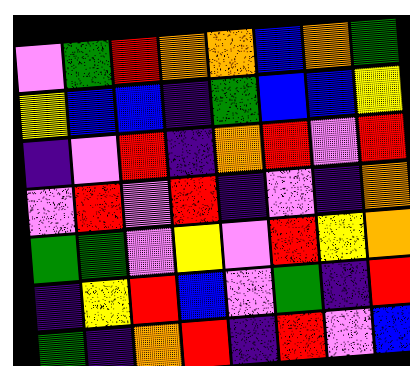[["violet", "green", "red", "orange", "orange", "blue", "orange", "green"], ["yellow", "blue", "blue", "indigo", "green", "blue", "blue", "yellow"], ["indigo", "violet", "red", "indigo", "orange", "red", "violet", "red"], ["violet", "red", "violet", "red", "indigo", "violet", "indigo", "orange"], ["green", "green", "violet", "yellow", "violet", "red", "yellow", "orange"], ["indigo", "yellow", "red", "blue", "violet", "green", "indigo", "red"], ["green", "indigo", "orange", "red", "indigo", "red", "violet", "blue"]]